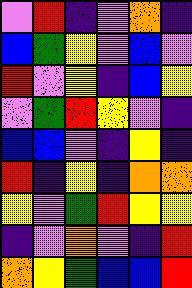[["violet", "red", "indigo", "violet", "orange", "indigo"], ["blue", "green", "yellow", "violet", "blue", "violet"], ["red", "violet", "yellow", "indigo", "blue", "yellow"], ["violet", "green", "red", "yellow", "violet", "indigo"], ["blue", "blue", "violet", "indigo", "yellow", "indigo"], ["red", "indigo", "yellow", "indigo", "orange", "orange"], ["yellow", "violet", "green", "red", "yellow", "yellow"], ["indigo", "violet", "orange", "violet", "indigo", "red"], ["orange", "yellow", "green", "blue", "blue", "red"]]